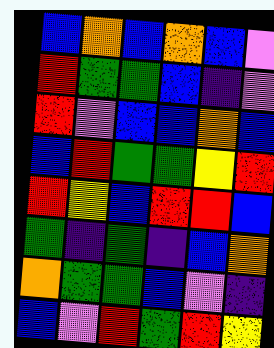[["blue", "orange", "blue", "orange", "blue", "violet"], ["red", "green", "green", "blue", "indigo", "violet"], ["red", "violet", "blue", "blue", "orange", "blue"], ["blue", "red", "green", "green", "yellow", "red"], ["red", "yellow", "blue", "red", "red", "blue"], ["green", "indigo", "green", "indigo", "blue", "orange"], ["orange", "green", "green", "blue", "violet", "indigo"], ["blue", "violet", "red", "green", "red", "yellow"]]